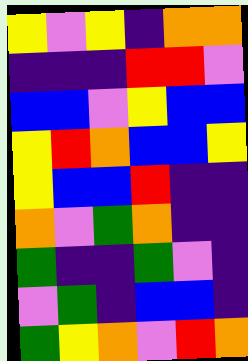[["yellow", "violet", "yellow", "indigo", "orange", "orange"], ["indigo", "indigo", "indigo", "red", "red", "violet"], ["blue", "blue", "violet", "yellow", "blue", "blue"], ["yellow", "red", "orange", "blue", "blue", "yellow"], ["yellow", "blue", "blue", "red", "indigo", "indigo"], ["orange", "violet", "green", "orange", "indigo", "indigo"], ["green", "indigo", "indigo", "green", "violet", "indigo"], ["violet", "green", "indigo", "blue", "blue", "indigo"], ["green", "yellow", "orange", "violet", "red", "orange"]]